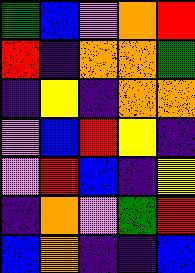[["green", "blue", "violet", "orange", "red"], ["red", "indigo", "orange", "orange", "green"], ["indigo", "yellow", "indigo", "orange", "orange"], ["violet", "blue", "red", "yellow", "indigo"], ["violet", "red", "blue", "indigo", "yellow"], ["indigo", "orange", "violet", "green", "red"], ["blue", "orange", "indigo", "indigo", "blue"]]